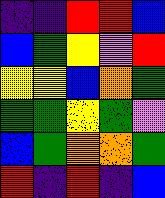[["indigo", "indigo", "red", "red", "blue"], ["blue", "green", "yellow", "violet", "red"], ["yellow", "yellow", "blue", "orange", "green"], ["green", "green", "yellow", "green", "violet"], ["blue", "green", "orange", "orange", "green"], ["red", "indigo", "red", "indigo", "blue"]]